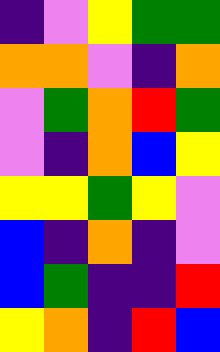[["indigo", "violet", "yellow", "green", "green"], ["orange", "orange", "violet", "indigo", "orange"], ["violet", "green", "orange", "red", "green"], ["violet", "indigo", "orange", "blue", "yellow"], ["yellow", "yellow", "green", "yellow", "violet"], ["blue", "indigo", "orange", "indigo", "violet"], ["blue", "green", "indigo", "indigo", "red"], ["yellow", "orange", "indigo", "red", "blue"]]